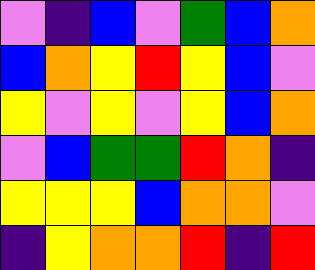[["violet", "indigo", "blue", "violet", "green", "blue", "orange"], ["blue", "orange", "yellow", "red", "yellow", "blue", "violet"], ["yellow", "violet", "yellow", "violet", "yellow", "blue", "orange"], ["violet", "blue", "green", "green", "red", "orange", "indigo"], ["yellow", "yellow", "yellow", "blue", "orange", "orange", "violet"], ["indigo", "yellow", "orange", "orange", "red", "indigo", "red"]]